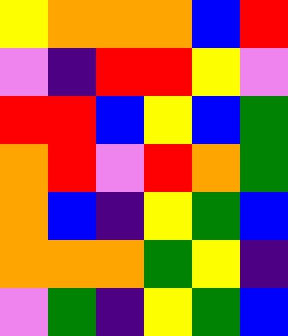[["yellow", "orange", "orange", "orange", "blue", "red"], ["violet", "indigo", "red", "red", "yellow", "violet"], ["red", "red", "blue", "yellow", "blue", "green"], ["orange", "red", "violet", "red", "orange", "green"], ["orange", "blue", "indigo", "yellow", "green", "blue"], ["orange", "orange", "orange", "green", "yellow", "indigo"], ["violet", "green", "indigo", "yellow", "green", "blue"]]